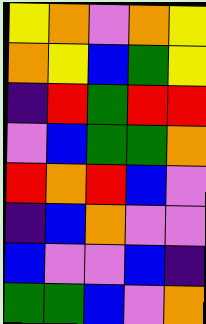[["yellow", "orange", "violet", "orange", "yellow"], ["orange", "yellow", "blue", "green", "yellow"], ["indigo", "red", "green", "red", "red"], ["violet", "blue", "green", "green", "orange"], ["red", "orange", "red", "blue", "violet"], ["indigo", "blue", "orange", "violet", "violet"], ["blue", "violet", "violet", "blue", "indigo"], ["green", "green", "blue", "violet", "orange"]]